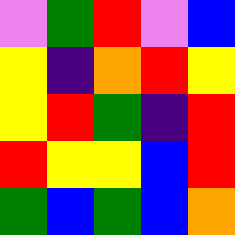[["violet", "green", "red", "violet", "blue"], ["yellow", "indigo", "orange", "red", "yellow"], ["yellow", "red", "green", "indigo", "red"], ["red", "yellow", "yellow", "blue", "red"], ["green", "blue", "green", "blue", "orange"]]